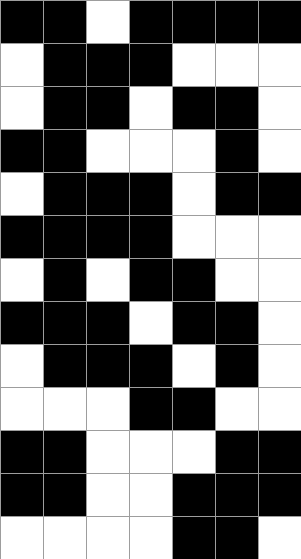[["black", "black", "white", "black", "black", "black", "black"], ["white", "black", "black", "black", "white", "white", "white"], ["white", "black", "black", "white", "black", "black", "white"], ["black", "black", "white", "white", "white", "black", "white"], ["white", "black", "black", "black", "white", "black", "black"], ["black", "black", "black", "black", "white", "white", "white"], ["white", "black", "white", "black", "black", "white", "white"], ["black", "black", "black", "white", "black", "black", "white"], ["white", "black", "black", "black", "white", "black", "white"], ["white", "white", "white", "black", "black", "white", "white"], ["black", "black", "white", "white", "white", "black", "black"], ["black", "black", "white", "white", "black", "black", "black"], ["white", "white", "white", "white", "black", "black", "white"]]